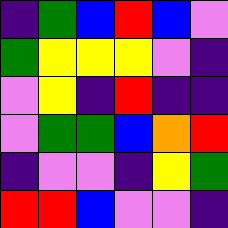[["indigo", "green", "blue", "red", "blue", "violet"], ["green", "yellow", "yellow", "yellow", "violet", "indigo"], ["violet", "yellow", "indigo", "red", "indigo", "indigo"], ["violet", "green", "green", "blue", "orange", "red"], ["indigo", "violet", "violet", "indigo", "yellow", "green"], ["red", "red", "blue", "violet", "violet", "indigo"]]